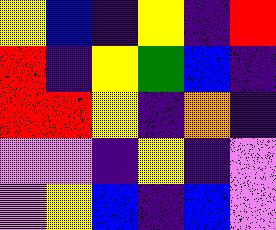[["yellow", "blue", "indigo", "yellow", "indigo", "red"], ["red", "indigo", "yellow", "green", "blue", "indigo"], ["red", "red", "yellow", "indigo", "orange", "indigo"], ["violet", "violet", "indigo", "yellow", "indigo", "violet"], ["violet", "yellow", "blue", "indigo", "blue", "violet"]]